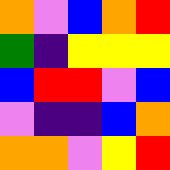[["orange", "violet", "blue", "orange", "red"], ["green", "indigo", "yellow", "yellow", "yellow"], ["blue", "red", "red", "violet", "blue"], ["violet", "indigo", "indigo", "blue", "orange"], ["orange", "orange", "violet", "yellow", "red"]]